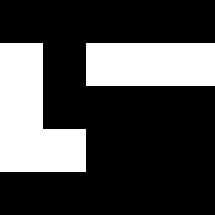[["black", "black", "black", "black", "black"], ["white", "black", "white", "white", "white"], ["white", "black", "black", "black", "black"], ["white", "white", "black", "black", "black"], ["black", "black", "black", "black", "black"]]